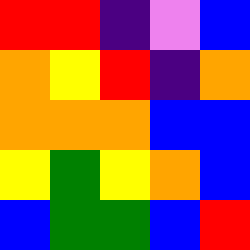[["red", "red", "indigo", "violet", "blue"], ["orange", "yellow", "red", "indigo", "orange"], ["orange", "orange", "orange", "blue", "blue"], ["yellow", "green", "yellow", "orange", "blue"], ["blue", "green", "green", "blue", "red"]]